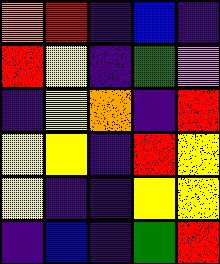[["orange", "red", "indigo", "blue", "indigo"], ["red", "yellow", "indigo", "green", "violet"], ["indigo", "yellow", "orange", "indigo", "red"], ["yellow", "yellow", "indigo", "red", "yellow"], ["yellow", "indigo", "indigo", "yellow", "yellow"], ["indigo", "blue", "indigo", "green", "red"]]